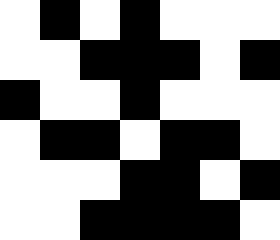[["white", "black", "white", "black", "white", "white", "white"], ["white", "white", "black", "black", "black", "white", "black"], ["black", "white", "white", "black", "white", "white", "white"], ["white", "black", "black", "white", "black", "black", "white"], ["white", "white", "white", "black", "black", "white", "black"], ["white", "white", "black", "black", "black", "black", "white"]]